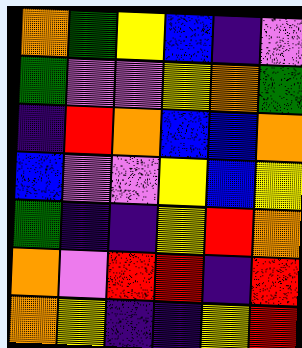[["orange", "green", "yellow", "blue", "indigo", "violet"], ["green", "violet", "violet", "yellow", "orange", "green"], ["indigo", "red", "orange", "blue", "blue", "orange"], ["blue", "violet", "violet", "yellow", "blue", "yellow"], ["green", "indigo", "indigo", "yellow", "red", "orange"], ["orange", "violet", "red", "red", "indigo", "red"], ["orange", "yellow", "indigo", "indigo", "yellow", "red"]]